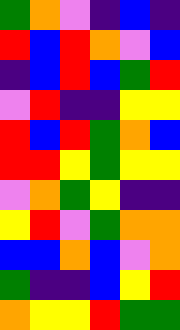[["green", "orange", "violet", "indigo", "blue", "indigo"], ["red", "blue", "red", "orange", "violet", "blue"], ["indigo", "blue", "red", "blue", "green", "red"], ["violet", "red", "indigo", "indigo", "yellow", "yellow"], ["red", "blue", "red", "green", "orange", "blue"], ["red", "red", "yellow", "green", "yellow", "yellow"], ["violet", "orange", "green", "yellow", "indigo", "indigo"], ["yellow", "red", "violet", "green", "orange", "orange"], ["blue", "blue", "orange", "blue", "violet", "orange"], ["green", "indigo", "indigo", "blue", "yellow", "red"], ["orange", "yellow", "yellow", "red", "green", "green"]]